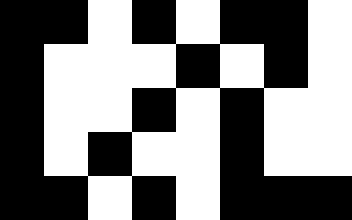[["black", "black", "white", "black", "white", "black", "black", "white"], ["black", "white", "white", "white", "black", "white", "black", "white"], ["black", "white", "white", "black", "white", "black", "white", "white"], ["black", "white", "black", "white", "white", "black", "white", "white"], ["black", "black", "white", "black", "white", "black", "black", "black"]]